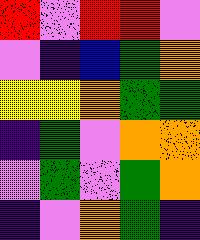[["red", "violet", "red", "red", "violet"], ["violet", "indigo", "blue", "green", "orange"], ["yellow", "yellow", "orange", "green", "green"], ["indigo", "green", "violet", "orange", "orange"], ["violet", "green", "violet", "green", "orange"], ["indigo", "violet", "orange", "green", "indigo"]]